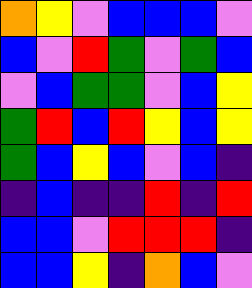[["orange", "yellow", "violet", "blue", "blue", "blue", "violet"], ["blue", "violet", "red", "green", "violet", "green", "blue"], ["violet", "blue", "green", "green", "violet", "blue", "yellow"], ["green", "red", "blue", "red", "yellow", "blue", "yellow"], ["green", "blue", "yellow", "blue", "violet", "blue", "indigo"], ["indigo", "blue", "indigo", "indigo", "red", "indigo", "red"], ["blue", "blue", "violet", "red", "red", "red", "indigo"], ["blue", "blue", "yellow", "indigo", "orange", "blue", "violet"]]